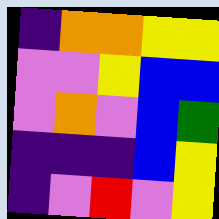[["indigo", "orange", "orange", "yellow", "yellow"], ["violet", "violet", "yellow", "blue", "blue"], ["violet", "orange", "violet", "blue", "green"], ["indigo", "indigo", "indigo", "blue", "yellow"], ["indigo", "violet", "red", "violet", "yellow"]]